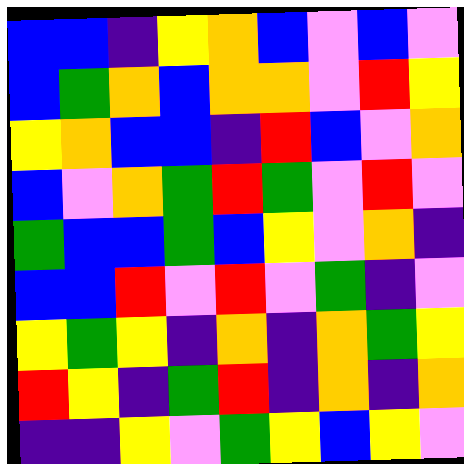[["blue", "blue", "indigo", "yellow", "orange", "blue", "violet", "blue", "violet"], ["blue", "green", "orange", "blue", "orange", "orange", "violet", "red", "yellow"], ["yellow", "orange", "blue", "blue", "indigo", "red", "blue", "violet", "orange"], ["blue", "violet", "orange", "green", "red", "green", "violet", "red", "violet"], ["green", "blue", "blue", "green", "blue", "yellow", "violet", "orange", "indigo"], ["blue", "blue", "red", "violet", "red", "violet", "green", "indigo", "violet"], ["yellow", "green", "yellow", "indigo", "orange", "indigo", "orange", "green", "yellow"], ["red", "yellow", "indigo", "green", "red", "indigo", "orange", "indigo", "orange"], ["indigo", "indigo", "yellow", "violet", "green", "yellow", "blue", "yellow", "violet"]]